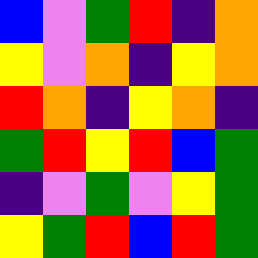[["blue", "violet", "green", "red", "indigo", "orange"], ["yellow", "violet", "orange", "indigo", "yellow", "orange"], ["red", "orange", "indigo", "yellow", "orange", "indigo"], ["green", "red", "yellow", "red", "blue", "green"], ["indigo", "violet", "green", "violet", "yellow", "green"], ["yellow", "green", "red", "blue", "red", "green"]]